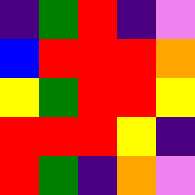[["indigo", "green", "red", "indigo", "violet"], ["blue", "red", "red", "red", "orange"], ["yellow", "green", "red", "red", "yellow"], ["red", "red", "red", "yellow", "indigo"], ["red", "green", "indigo", "orange", "violet"]]